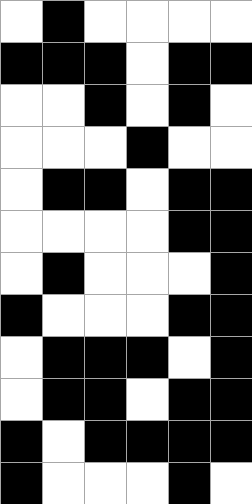[["white", "black", "white", "white", "white", "white"], ["black", "black", "black", "white", "black", "black"], ["white", "white", "black", "white", "black", "white"], ["white", "white", "white", "black", "white", "white"], ["white", "black", "black", "white", "black", "black"], ["white", "white", "white", "white", "black", "black"], ["white", "black", "white", "white", "white", "black"], ["black", "white", "white", "white", "black", "black"], ["white", "black", "black", "black", "white", "black"], ["white", "black", "black", "white", "black", "black"], ["black", "white", "black", "black", "black", "black"], ["black", "white", "white", "white", "black", "white"]]